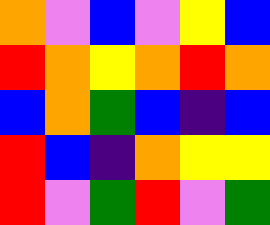[["orange", "violet", "blue", "violet", "yellow", "blue"], ["red", "orange", "yellow", "orange", "red", "orange"], ["blue", "orange", "green", "blue", "indigo", "blue"], ["red", "blue", "indigo", "orange", "yellow", "yellow"], ["red", "violet", "green", "red", "violet", "green"]]